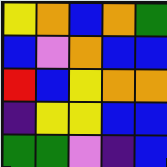[["yellow", "orange", "blue", "orange", "green"], ["blue", "violet", "orange", "blue", "blue"], ["red", "blue", "yellow", "orange", "orange"], ["indigo", "yellow", "yellow", "blue", "blue"], ["green", "green", "violet", "indigo", "blue"]]